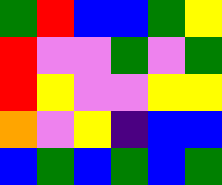[["green", "red", "blue", "blue", "green", "yellow"], ["red", "violet", "violet", "green", "violet", "green"], ["red", "yellow", "violet", "violet", "yellow", "yellow"], ["orange", "violet", "yellow", "indigo", "blue", "blue"], ["blue", "green", "blue", "green", "blue", "green"]]